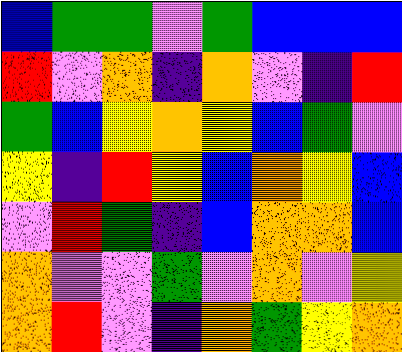[["blue", "green", "green", "violet", "green", "blue", "blue", "blue"], ["red", "violet", "orange", "indigo", "orange", "violet", "indigo", "red"], ["green", "blue", "yellow", "orange", "yellow", "blue", "green", "violet"], ["yellow", "indigo", "red", "yellow", "blue", "orange", "yellow", "blue"], ["violet", "red", "green", "indigo", "blue", "orange", "orange", "blue"], ["orange", "violet", "violet", "green", "violet", "orange", "violet", "yellow"], ["orange", "red", "violet", "indigo", "orange", "green", "yellow", "orange"]]